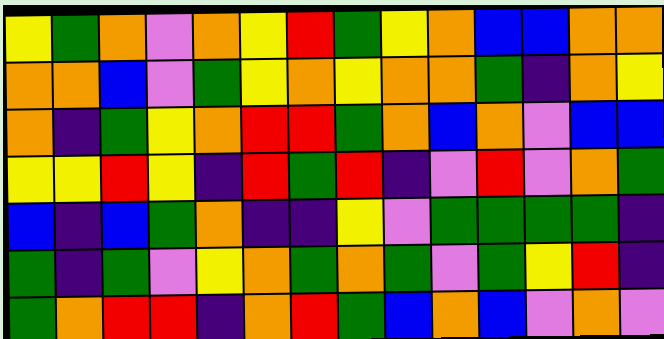[["yellow", "green", "orange", "violet", "orange", "yellow", "red", "green", "yellow", "orange", "blue", "blue", "orange", "orange"], ["orange", "orange", "blue", "violet", "green", "yellow", "orange", "yellow", "orange", "orange", "green", "indigo", "orange", "yellow"], ["orange", "indigo", "green", "yellow", "orange", "red", "red", "green", "orange", "blue", "orange", "violet", "blue", "blue"], ["yellow", "yellow", "red", "yellow", "indigo", "red", "green", "red", "indigo", "violet", "red", "violet", "orange", "green"], ["blue", "indigo", "blue", "green", "orange", "indigo", "indigo", "yellow", "violet", "green", "green", "green", "green", "indigo"], ["green", "indigo", "green", "violet", "yellow", "orange", "green", "orange", "green", "violet", "green", "yellow", "red", "indigo"], ["green", "orange", "red", "red", "indigo", "orange", "red", "green", "blue", "orange", "blue", "violet", "orange", "violet"]]